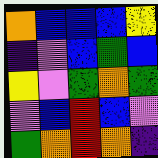[["orange", "blue", "blue", "blue", "yellow"], ["indigo", "violet", "blue", "green", "blue"], ["yellow", "violet", "green", "orange", "green"], ["violet", "blue", "red", "blue", "violet"], ["green", "orange", "red", "orange", "indigo"]]